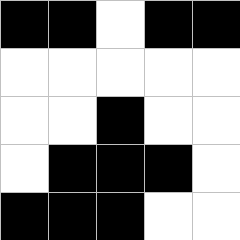[["black", "black", "white", "black", "black"], ["white", "white", "white", "white", "white"], ["white", "white", "black", "white", "white"], ["white", "black", "black", "black", "white"], ["black", "black", "black", "white", "white"]]